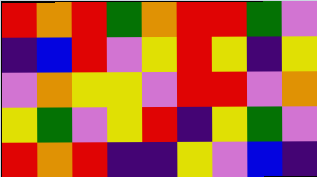[["red", "orange", "red", "green", "orange", "red", "red", "green", "violet"], ["indigo", "blue", "red", "violet", "yellow", "red", "yellow", "indigo", "yellow"], ["violet", "orange", "yellow", "yellow", "violet", "red", "red", "violet", "orange"], ["yellow", "green", "violet", "yellow", "red", "indigo", "yellow", "green", "violet"], ["red", "orange", "red", "indigo", "indigo", "yellow", "violet", "blue", "indigo"]]